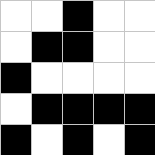[["white", "white", "black", "white", "white"], ["white", "black", "black", "white", "white"], ["black", "white", "white", "white", "white"], ["white", "black", "black", "black", "black"], ["black", "white", "black", "white", "black"]]